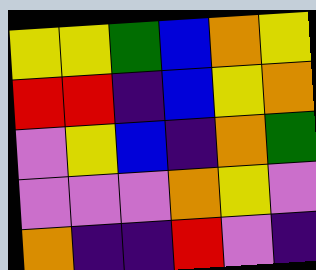[["yellow", "yellow", "green", "blue", "orange", "yellow"], ["red", "red", "indigo", "blue", "yellow", "orange"], ["violet", "yellow", "blue", "indigo", "orange", "green"], ["violet", "violet", "violet", "orange", "yellow", "violet"], ["orange", "indigo", "indigo", "red", "violet", "indigo"]]